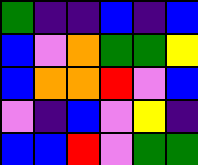[["green", "indigo", "indigo", "blue", "indigo", "blue"], ["blue", "violet", "orange", "green", "green", "yellow"], ["blue", "orange", "orange", "red", "violet", "blue"], ["violet", "indigo", "blue", "violet", "yellow", "indigo"], ["blue", "blue", "red", "violet", "green", "green"]]